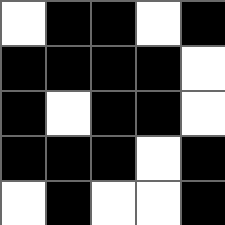[["white", "black", "black", "white", "black"], ["black", "black", "black", "black", "white"], ["black", "white", "black", "black", "white"], ["black", "black", "black", "white", "black"], ["white", "black", "white", "white", "black"]]